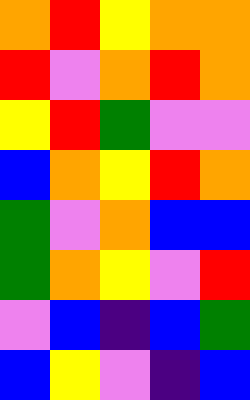[["orange", "red", "yellow", "orange", "orange"], ["red", "violet", "orange", "red", "orange"], ["yellow", "red", "green", "violet", "violet"], ["blue", "orange", "yellow", "red", "orange"], ["green", "violet", "orange", "blue", "blue"], ["green", "orange", "yellow", "violet", "red"], ["violet", "blue", "indigo", "blue", "green"], ["blue", "yellow", "violet", "indigo", "blue"]]